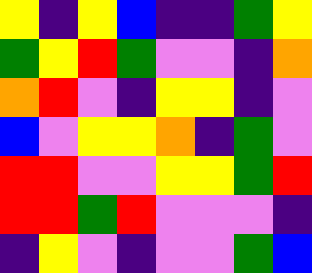[["yellow", "indigo", "yellow", "blue", "indigo", "indigo", "green", "yellow"], ["green", "yellow", "red", "green", "violet", "violet", "indigo", "orange"], ["orange", "red", "violet", "indigo", "yellow", "yellow", "indigo", "violet"], ["blue", "violet", "yellow", "yellow", "orange", "indigo", "green", "violet"], ["red", "red", "violet", "violet", "yellow", "yellow", "green", "red"], ["red", "red", "green", "red", "violet", "violet", "violet", "indigo"], ["indigo", "yellow", "violet", "indigo", "violet", "violet", "green", "blue"]]